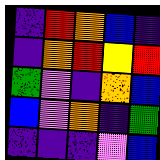[["indigo", "red", "orange", "blue", "indigo"], ["indigo", "orange", "red", "yellow", "red"], ["green", "violet", "indigo", "orange", "blue"], ["blue", "violet", "orange", "indigo", "green"], ["indigo", "indigo", "indigo", "violet", "blue"]]